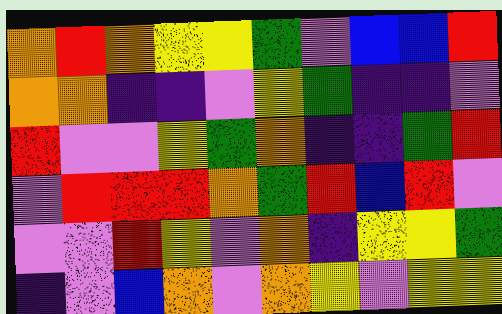[["orange", "red", "orange", "yellow", "yellow", "green", "violet", "blue", "blue", "red"], ["orange", "orange", "indigo", "indigo", "violet", "yellow", "green", "indigo", "indigo", "violet"], ["red", "violet", "violet", "yellow", "green", "orange", "indigo", "indigo", "green", "red"], ["violet", "red", "red", "red", "orange", "green", "red", "blue", "red", "violet"], ["violet", "violet", "red", "yellow", "violet", "orange", "indigo", "yellow", "yellow", "green"], ["indigo", "violet", "blue", "orange", "violet", "orange", "yellow", "violet", "yellow", "yellow"]]